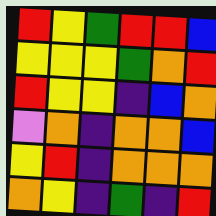[["red", "yellow", "green", "red", "red", "blue"], ["yellow", "yellow", "yellow", "green", "orange", "red"], ["red", "yellow", "yellow", "indigo", "blue", "orange"], ["violet", "orange", "indigo", "orange", "orange", "blue"], ["yellow", "red", "indigo", "orange", "orange", "orange"], ["orange", "yellow", "indigo", "green", "indigo", "red"]]